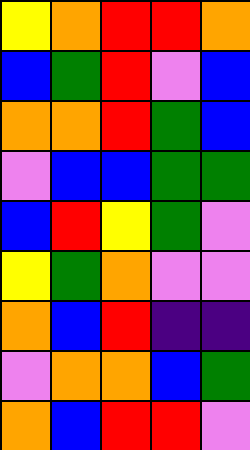[["yellow", "orange", "red", "red", "orange"], ["blue", "green", "red", "violet", "blue"], ["orange", "orange", "red", "green", "blue"], ["violet", "blue", "blue", "green", "green"], ["blue", "red", "yellow", "green", "violet"], ["yellow", "green", "orange", "violet", "violet"], ["orange", "blue", "red", "indigo", "indigo"], ["violet", "orange", "orange", "blue", "green"], ["orange", "blue", "red", "red", "violet"]]